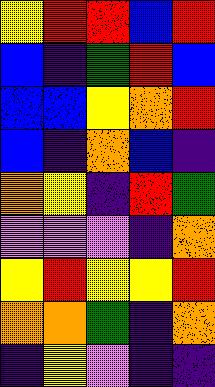[["yellow", "red", "red", "blue", "red"], ["blue", "indigo", "green", "red", "blue"], ["blue", "blue", "yellow", "orange", "red"], ["blue", "indigo", "orange", "blue", "indigo"], ["orange", "yellow", "indigo", "red", "green"], ["violet", "violet", "violet", "indigo", "orange"], ["yellow", "red", "yellow", "yellow", "red"], ["orange", "orange", "green", "indigo", "orange"], ["indigo", "yellow", "violet", "indigo", "indigo"]]